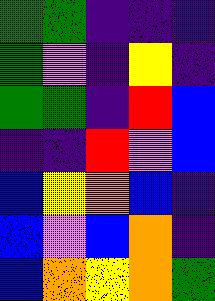[["green", "green", "indigo", "indigo", "indigo"], ["green", "violet", "indigo", "yellow", "indigo"], ["green", "green", "indigo", "red", "blue"], ["indigo", "indigo", "red", "violet", "blue"], ["blue", "yellow", "orange", "blue", "indigo"], ["blue", "violet", "blue", "orange", "indigo"], ["blue", "orange", "yellow", "orange", "green"]]